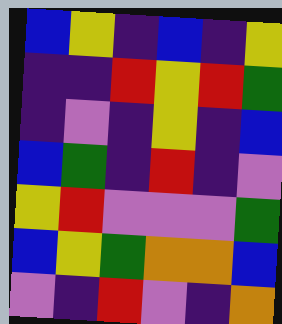[["blue", "yellow", "indigo", "blue", "indigo", "yellow"], ["indigo", "indigo", "red", "yellow", "red", "green"], ["indigo", "violet", "indigo", "yellow", "indigo", "blue"], ["blue", "green", "indigo", "red", "indigo", "violet"], ["yellow", "red", "violet", "violet", "violet", "green"], ["blue", "yellow", "green", "orange", "orange", "blue"], ["violet", "indigo", "red", "violet", "indigo", "orange"]]